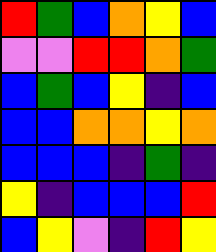[["red", "green", "blue", "orange", "yellow", "blue"], ["violet", "violet", "red", "red", "orange", "green"], ["blue", "green", "blue", "yellow", "indigo", "blue"], ["blue", "blue", "orange", "orange", "yellow", "orange"], ["blue", "blue", "blue", "indigo", "green", "indigo"], ["yellow", "indigo", "blue", "blue", "blue", "red"], ["blue", "yellow", "violet", "indigo", "red", "yellow"]]